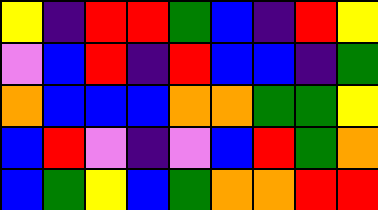[["yellow", "indigo", "red", "red", "green", "blue", "indigo", "red", "yellow"], ["violet", "blue", "red", "indigo", "red", "blue", "blue", "indigo", "green"], ["orange", "blue", "blue", "blue", "orange", "orange", "green", "green", "yellow"], ["blue", "red", "violet", "indigo", "violet", "blue", "red", "green", "orange"], ["blue", "green", "yellow", "blue", "green", "orange", "orange", "red", "red"]]